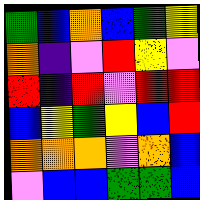[["green", "blue", "orange", "blue", "green", "yellow"], ["orange", "indigo", "violet", "red", "yellow", "violet"], ["red", "indigo", "red", "violet", "red", "red"], ["blue", "yellow", "green", "yellow", "blue", "red"], ["orange", "orange", "orange", "violet", "orange", "blue"], ["violet", "blue", "blue", "green", "green", "blue"]]